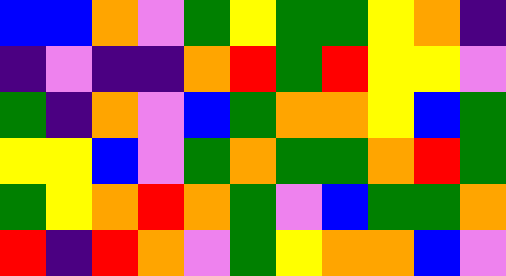[["blue", "blue", "orange", "violet", "green", "yellow", "green", "green", "yellow", "orange", "indigo"], ["indigo", "violet", "indigo", "indigo", "orange", "red", "green", "red", "yellow", "yellow", "violet"], ["green", "indigo", "orange", "violet", "blue", "green", "orange", "orange", "yellow", "blue", "green"], ["yellow", "yellow", "blue", "violet", "green", "orange", "green", "green", "orange", "red", "green"], ["green", "yellow", "orange", "red", "orange", "green", "violet", "blue", "green", "green", "orange"], ["red", "indigo", "red", "orange", "violet", "green", "yellow", "orange", "orange", "blue", "violet"]]